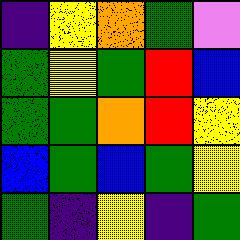[["indigo", "yellow", "orange", "green", "violet"], ["green", "yellow", "green", "red", "blue"], ["green", "green", "orange", "red", "yellow"], ["blue", "green", "blue", "green", "yellow"], ["green", "indigo", "yellow", "indigo", "green"]]